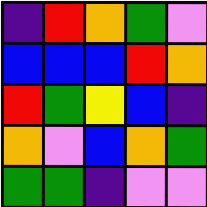[["indigo", "red", "orange", "green", "violet"], ["blue", "blue", "blue", "red", "orange"], ["red", "green", "yellow", "blue", "indigo"], ["orange", "violet", "blue", "orange", "green"], ["green", "green", "indigo", "violet", "violet"]]